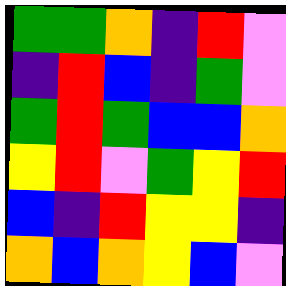[["green", "green", "orange", "indigo", "red", "violet"], ["indigo", "red", "blue", "indigo", "green", "violet"], ["green", "red", "green", "blue", "blue", "orange"], ["yellow", "red", "violet", "green", "yellow", "red"], ["blue", "indigo", "red", "yellow", "yellow", "indigo"], ["orange", "blue", "orange", "yellow", "blue", "violet"]]